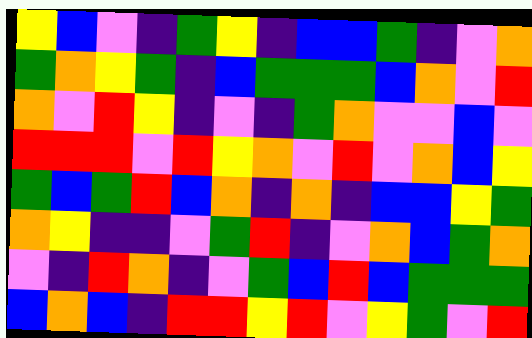[["yellow", "blue", "violet", "indigo", "green", "yellow", "indigo", "blue", "blue", "green", "indigo", "violet", "orange"], ["green", "orange", "yellow", "green", "indigo", "blue", "green", "green", "green", "blue", "orange", "violet", "red"], ["orange", "violet", "red", "yellow", "indigo", "violet", "indigo", "green", "orange", "violet", "violet", "blue", "violet"], ["red", "red", "red", "violet", "red", "yellow", "orange", "violet", "red", "violet", "orange", "blue", "yellow"], ["green", "blue", "green", "red", "blue", "orange", "indigo", "orange", "indigo", "blue", "blue", "yellow", "green"], ["orange", "yellow", "indigo", "indigo", "violet", "green", "red", "indigo", "violet", "orange", "blue", "green", "orange"], ["violet", "indigo", "red", "orange", "indigo", "violet", "green", "blue", "red", "blue", "green", "green", "green"], ["blue", "orange", "blue", "indigo", "red", "red", "yellow", "red", "violet", "yellow", "green", "violet", "red"]]